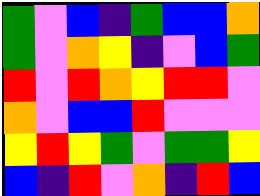[["green", "violet", "blue", "indigo", "green", "blue", "blue", "orange"], ["green", "violet", "orange", "yellow", "indigo", "violet", "blue", "green"], ["red", "violet", "red", "orange", "yellow", "red", "red", "violet"], ["orange", "violet", "blue", "blue", "red", "violet", "violet", "violet"], ["yellow", "red", "yellow", "green", "violet", "green", "green", "yellow"], ["blue", "indigo", "red", "violet", "orange", "indigo", "red", "blue"]]